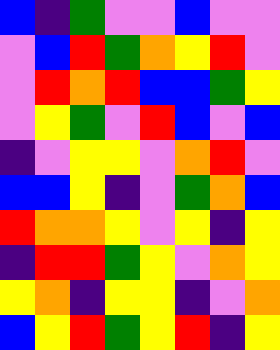[["blue", "indigo", "green", "violet", "violet", "blue", "violet", "violet"], ["violet", "blue", "red", "green", "orange", "yellow", "red", "violet"], ["violet", "red", "orange", "red", "blue", "blue", "green", "yellow"], ["violet", "yellow", "green", "violet", "red", "blue", "violet", "blue"], ["indigo", "violet", "yellow", "yellow", "violet", "orange", "red", "violet"], ["blue", "blue", "yellow", "indigo", "violet", "green", "orange", "blue"], ["red", "orange", "orange", "yellow", "violet", "yellow", "indigo", "yellow"], ["indigo", "red", "red", "green", "yellow", "violet", "orange", "yellow"], ["yellow", "orange", "indigo", "yellow", "yellow", "indigo", "violet", "orange"], ["blue", "yellow", "red", "green", "yellow", "red", "indigo", "yellow"]]